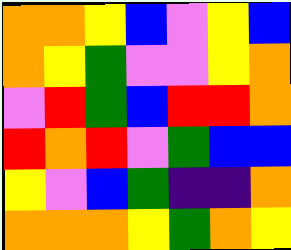[["orange", "orange", "yellow", "blue", "violet", "yellow", "blue"], ["orange", "yellow", "green", "violet", "violet", "yellow", "orange"], ["violet", "red", "green", "blue", "red", "red", "orange"], ["red", "orange", "red", "violet", "green", "blue", "blue"], ["yellow", "violet", "blue", "green", "indigo", "indigo", "orange"], ["orange", "orange", "orange", "yellow", "green", "orange", "yellow"]]